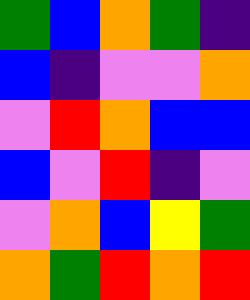[["green", "blue", "orange", "green", "indigo"], ["blue", "indigo", "violet", "violet", "orange"], ["violet", "red", "orange", "blue", "blue"], ["blue", "violet", "red", "indigo", "violet"], ["violet", "orange", "blue", "yellow", "green"], ["orange", "green", "red", "orange", "red"]]